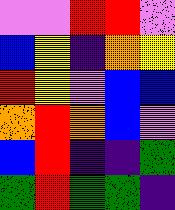[["violet", "violet", "red", "red", "violet"], ["blue", "yellow", "indigo", "orange", "yellow"], ["red", "yellow", "violet", "blue", "blue"], ["orange", "red", "orange", "blue", "violet"], ["blue", "red", "indigo", "indigo", "green"], ["green", "red", "green", "green", "indigo"]]